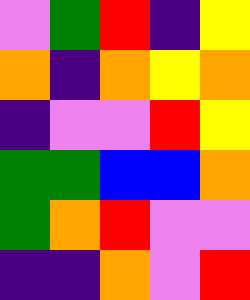[["violet", "green", "red", "indigo", "yellow"], ["orange", "indigo", "orange", "yellow", "orange"], ["indigo", "violet", "violet", "red", "yellow"], ["green", "green", "blue", "blue", "orange"], ["green", "orange", "red", "violet", "violet"], ["indigo", "indigo", "orange", "violet", "red"]]